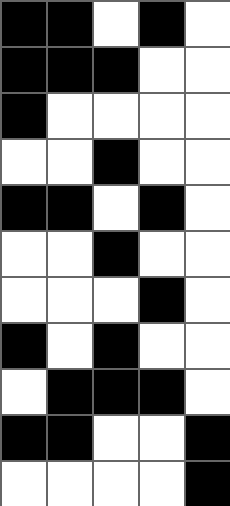[["black", "black", "white", "black", "white"], ["black", "black", "black", "white", "white"], ["black", "white", "white", "white", "white"], ["white", "white", "black", "white", "white"], ["black", "black", "white", "black", "white"], ["white", "white", "black", "white", "white"], ["white", "white", "white", "black", "white"], ["black", "white", "black", "white", "white"], ["white", "black", "black", "black", "white"], ["black", "black", "white", "white", "black"], ["white", "white", "white", "white", "black"]]